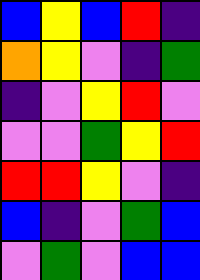[["blue", "yellow", "blue", "red", "indigo"], ["orange", "yellow", "violet", "indigo", "green"], ["indigo", "violet", "yellow", "red", "violet"], ["violet", "violet", "green", "yellow", "red"], ["red", "red", "yellow", "violet", "indigo"], ["blue", "indigo", "violet", "green", "blue"], ["violet", "green", "violet", "blue", "blue"]]